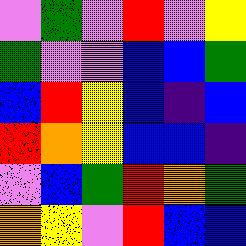[["violet", "green", "violet", "red", "violet", "yellow"], ["green", "violet", "violet", "blue", "blue", "green"], ["blue", "red", "yellow", "blue", "indigo", "blue"], ["red", "orange", "yellow", "blue", "blue", "indigo"], ["violet", "blue", "green", "red", "orange", "green"], ["orange", "yellow", "violet", "red", "blue", "blue"]]